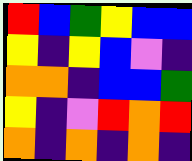[["red", "blue", "green", "yellow", "blue", "blue"], ["yellow", "indigo", "yellow", "blue", "violet", "indigo"], ["orange", "orange", "indigo", "blue", "blue", "green"], ["yellow", "indigo", "violet", "red", "orange", "red"], ["orange", "indigo", "orange", "indigo", "orange", "indigo"]]